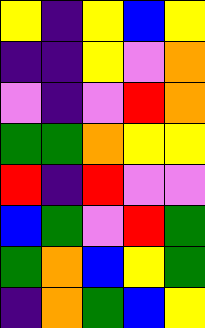[["yellow", "indigo", "yellow", "blue", "yellow"], ["indigo", "indigo", "yellow", "violet", "orange"], ["violet", "indigo", "violet", "red", "orange"], ["green", "green", "orange", "yellow", "yellow"], ["red", "indigo", "red", "violet", "violet"], ["blue", "green", "violet", "red", "green"], ["green", "orange", "blue", "yellow", "green"], ["indigo", "orange", "green", "blue", "yellow"]]